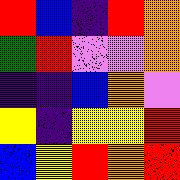[["red", "blue", "indigo", "red", "orange"], ["green", "red", "violet", "violet", "orange"], ["indigo", "indigo", "blue", "orange", "violet"], ["yellow", "indigo", "yellow", "yellow", "red"], ["blue", "yellow", "red", "orange", "red"]]